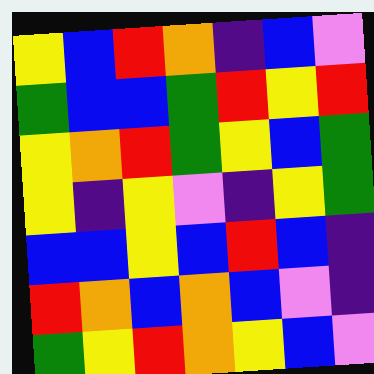[["yellow", "blue", "red", "orange", "indigo", "blue", "violet"], ["green", "blue", "blue", "green", "red", "yellow", "red"], ["yellow", "orange", "red", "green", "yellow", "blue", "green"], ["yellow", "indigo", "yellow", "violet", "indigo", "yellow", "green"], ["blue", "blue", "yellow", "blue", "red", "blue", "indigo"], ["red", "orange", "blue", "orange", "blue", "violet", "indigo"], ["green", "yellow", "red", "orange", "yellow", "blue", "violet"]]